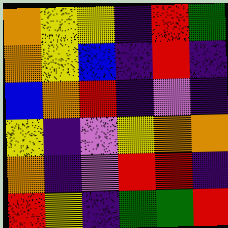[["orange", "yellow", "yellow", "indigo", "red", "green"], ["orange", "yellow", "blue", "indigo", "red", "indigo"], ["blue", "orange", "red", "indigo", "violet", "indigo"], ["yellow", "indigo", "violet", "yellow", "orange", "orange"], ["orange", "indigo", "violet", "red", "red", "indigo"], ["red", "yellow", "indigo", "green", "green", "red"]]